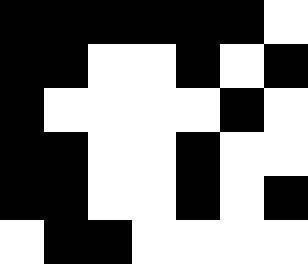[["black", "black", "black", "black", "black", "black", "white"], ["black", "black", "white", "white", "black", "white", "black"], ["black", "white", "white", "white", "white", "black", "white"], ["black", "black", "white", "white", "black", "white", "white"], ["black", "black", "white", "white", "black", "white", "black"], ["white", "black", "black", "white", "white", "white", "white"]]